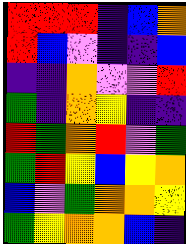[["red", "red", "red", "indigo", "blue", "orange"], ["red", "blue", "violet", "indigo", "indigo", "blue"], ["indigo", "indigo", "orange", "violet", "violet", "red"], ["green", "indigo", "orange", "yellow", "indigo", "indigo"], ["red", "green", "orange", "red", "violet", "green"], ["green", "red", "yellow", "blue", "yellow", "orange"], ["blue", "violet", "green", "orange", "orange", "yellow"], ["green", "yellow", "orange", "orange", "blue", "indigo"]]